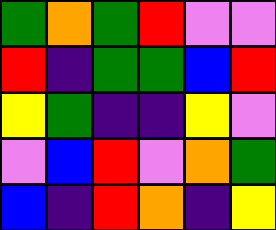[["green", "orange", "green", "red", "violet", "violet"], ["red", "indigo", "green", "green", "blue", "red"], ["yellow", "green", "indigo", "indigo", "yellow", "violet"], ["violet", "blue", "red", "violet", "orange", "green"], ["blue", "indigo", "red", "orange", "indigo", "yellow"]]